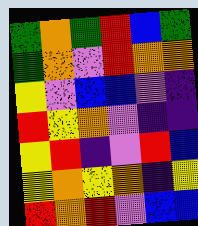[["green", "orange", "green", "red", "blue", "green"], ["green", "orange", "violet", "red", "orange", "orange"], ["yellow", "violet", "blue", "blue", "violet", "indigo"], ["red", "yellow", "orange", "violet", "indigo", "indigo"], ["yellow", "red", "indigo", "violet", "red", "blue"], ["yellow", "orange", "yellow", "orange", "indigo", "yellow"], ["red", "orange", "red", "violet", "blue", "blue"]]